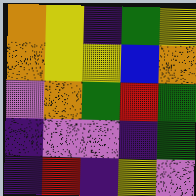[["orange", "yellow", "indigo", "green", "yellow"], ["orange", "yellow", "yellow", "blue", "orange"], ["violet", "orange", "green", "red", "green"], ["indigo", "violet", "violet", "indigo", "green"], ["indigo", "red", "indigo", "yellow", "violet"]]